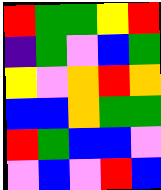[["red", "green", "green", "yellow", "red"], ["indigo", "green", "violet", "blue", "green"], ["yellow", "violet", "orange", "red", "orange"], ["blue", "blue", "orange", "green", "green"], ["red", "green", "blue", "blue", "violet"], ["violet", "blue", "violet", "red", "blue"]]